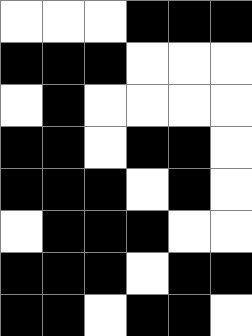[["white", "white", "white", "black", "black", "black"], ["black", "black", "black", "white", "white", "white"], ["white", "black", "white", "white", "white", "white"], ["black", "black", "white", "black", "black", "white"], ["black", "black", "black", "white", "black", "white"], ["white", "black", "black", "black", "white", "white"], ["black", "black", "black", "white", "black", "black"], ["black", "black", "white", "black", "black", "white"]]